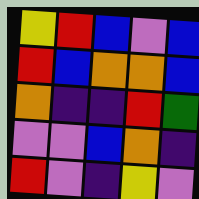[["yellow", "red", "blue", "violet", "blue"], ["red", "blue", "orange", "orange", "blue"], ["orange", "indigo", "indigo", "red", "green"], ["violet", "violet", "blue", "orange", "indigo"], ["red", "violet", "indigo", "yellow", "violet"]]